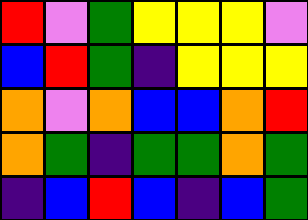[["red", "violet", "green", "yellow", "yellow", "yellow", "violet"], ["blue", "red", "green", "indigo", "yellow", "yellow", "yellow"], ["orange", "violet", "orange", "blue", "blue", "orange", "red"], ["orange", "green", "indigo", "green", "green", "orange", "green"], ["indigo", "blue", "red", "blue", "indigo", "blue", "green"]]